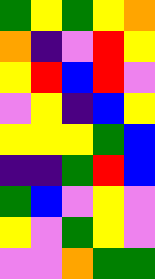[["green", "yellow", "green", "yellow", "orange"], ["orange", "indigo", "violet", "red", "yellow"], ["yellow", "red", "blue", "red", "violet"], ["violet", "yellow", "indigo", "blue", "yellow"], ["yellow", "yellow", "yellow", "green", "blue"], ["indigo", "indigo", "green", "red", "blue"], ["green", "blue", "violet", "yellow", "violet"], ["yellow", "violet", "green", "yellow", "violet"], ["violet", "violet", "orange", "green", "green"]]